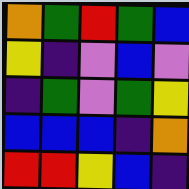[["orange", "green", "red", "green", "blue"], ["yellow", "indigo", "violet", "blue", "violet"], ["indigo", "green", "violet", "green", "yellow"], ["blue", "blue", "blue", "indigo", "orange"], ["red", "red", "yellow", "blue", "indigo"]]